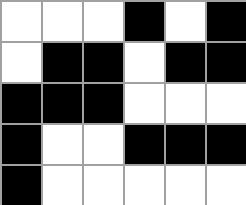[["white", "white", "white", "black", "white", "black"], ["white", "black", "black", "white", "black", "black"], ["black", "black", "black", "white", "white", "white"], ["black", "white", "white", "black", "black", "black"], ["black", "white", "white", "white", "white", "white"]]